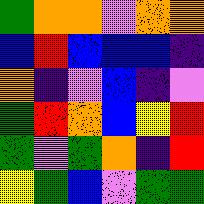[["green", "orange", "orange", "violet", "orange", "orange"], ["blue", "red", "blue", "blue", "blue", "indigo"], ["orange", "indigo", "violet", "blue", "indigo", "violet"], ["green", "red", "orange", "blue", "yellow", "red"], ["green", "violet", "green", "orange", "indigo", "red"], ["yellow", "green", "blue", "violet", "green", "green"]]